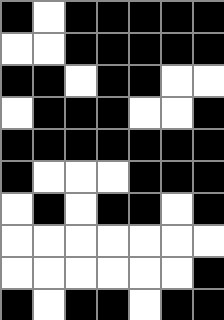[["black", "white", "black", "black", "black", "black", "black"], ["white", "white", "black", "black", "black", "black", "black"], ["black", "black", "white", "black", "black", "white", "white"], ["white", "black", "black", "black", "white", "white", "black"], ["black", "black", "black", "black", "black", "black", "black"], ["black", "white", "white", "white", "black", "black", "black"], ["white", "black", "white", "black", "black", "white", "black"], ["white", "white", "white", "white", "white", "white", "white"], ["white", "white", "white", "white", "white", "white", "black"], ["black", "white", "black", "black", "white", "black", "black"]]